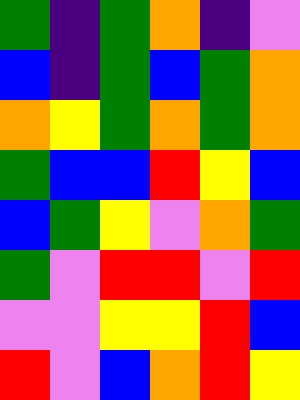[["green", "indigo", "green", "orange", "indigo", "violet"], ["blue", "indigo", "green", "blue", "green", "orange"], ["orange", "yellow", "green", "orange", "green", "orange"], ["green", "blue", "blue", "red", "yellow", "blue"], ["blue", "green", "yellow", "violet", "orange", "green"], ["green", "violet", "red", "red", "violet", "red"], ["violet", "violet", "yellow", "yellow", "red", "blue"], ["red", "violet", "blue", "orange", "red", "yellow"]]